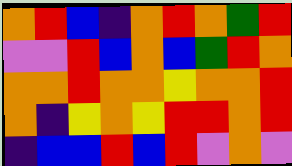[["orange", "red", "blue", "indigo", "orange", "red", "orange", "green", "red"], ["violet", "violet", "red", "blue", "orange", "blue", "green", "red", "orange"], ["orange", "orange", "red", "orange", "orange", "yellow", "orange", "orange", "red"], ["orange", "indigo", "yellow", "orange", "yellow", "red", "red", "orange", "red"], ["indigo", "blue", "blue", "red", "blue", "red", "violet", "orange", "violet"]]